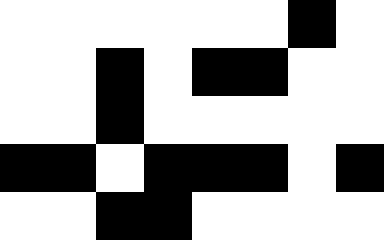[["white", "white", "white", "white", "white", "white", "black", "white"], ["white", "white", "black", "white", "black", "black", "white", "white"], ["white", "white", "black", "white", "white", "white", "white", "white"], ["black", "black", "white", "black", "black", "black", "white", "black"], ["white", "white", "black", "black", "white", "white", "white", "white"]]